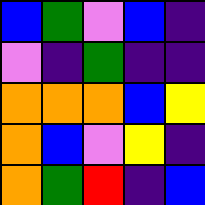[["blue", "green", "violet", "blue", "indigo"], ["violet", "indigo", "green", "indigo", "indigo"], ["orange", "orange", "orange", "blue", "yellow"], ["orange", "blue", "violet", "yellow", "indigo"], ["orange", "green", "red", "indigo", "blue"]]